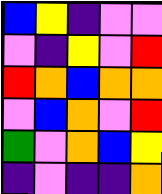[["blue", "yellow", "indigo", "violet", "violet"], ["violet", "indigo", "yellow", "violet", "red"], ["red", "orange", "blue", "orange", "orange"], ["violet", "blue", "orange", "violet", "red"], ["green", "violet", "orange", "blue", "yellow"], ["indigo", "violet", "indigo", "indigo", "orange"]]